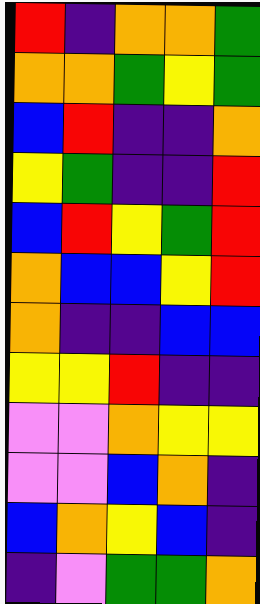[["red", "indigo", "orange", "orange", "green"], ["orange", "orange", "green", "yellow", "green"], ["blue", "red", "indigo", "indigo", "orange"], ["yellow", "green", "indigo", "indigo", "red"], ["blue", "red", "yellow", "green", "red"], ["orange", "blue", "blue", "yellow", "red"], ["orange", "indigo", "indigo", "blue", "blue"], ["yellow", "yellow", "red", "indigo", "indigo"], ["violet", "violet", "orange", "yellow", "yellow"], ["violet", "violet", "blue", "orange", "indigo"], ["blue", "orange", "yellow", "blue", "indigo"], ["indigo", "violet", "green", "green", "orange"]]